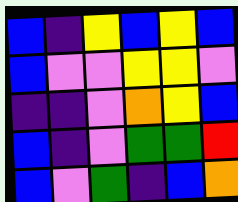[["blue", "indigo", "yellow", "blue", "yellow", "blue"], ["blue", "violet", "violet", "yellow", "yellow", "violet"], ["indigo", "indigo", "violet", "orange", "yellow", "blue"], ["blue", "indigo", "violet", "green", "green", "red"], ["blue", "violet", "green", "indigo", "blue", "orange"]]